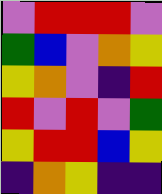[["violet", "red", "red", "red", "violet"], ["green", "blue", "violet", "orange", "yellow"], ["yellow", "orange", "violet", "indigo", "red"], ["red", "violet", "red", "violet", "green"], ["yellow", "red", "red", "blue", "yellow"], ["indigo", "orange", "yellow", "indigo", "indigo"]]